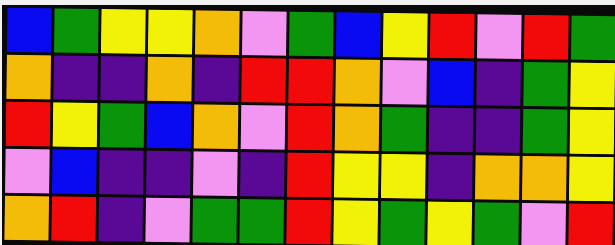[["blue", "green", "yellow", "yellow", "orange", "violet", "green", "blue", "yellow", "red", "violet", "red", "green"], ["orange", "indigo", "indigo", "orange", "indigo", "red", "red", "orange", "violet", "blue", "indigo", "green", "yellow"], ["red", "yellow", "green", "blue", "orange", "violet", "red", "orange", "green", "indigo", "indigo", "green", "yellow"], ["violet", "blue", "indigo", "indigo", "violet", "indigo", "red", "yellow", "yellow", "indigo", "orange", "orange", "yellow"], ["orange", "red", "indigo", "violet", "green", "green", "red", "yellow", "green", "yellow", "green", "violet", "red"]]